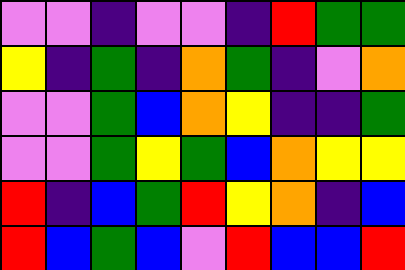[["violet", "violet", "indigo", "violet", "violet", "indigo", "red", "green", "green"], ["yellow", "indigo", "green", "indigo", "orange", "green", "indigo", "violet", "orange"], ["violet", "violet", "green", "blue", "orange", "yellow", "indigo", "indigo", "green"], ["violet", "violet", "green", "yellow", "green", "blue", "orange", "yellow", "yellow"], ["red", "indigo", "blue", "green", "red", "yellow", "orange", "indigo", "blue"], ["red", "blue", "green", "blue", "violet", "red", "blue", "blue", "red"]]